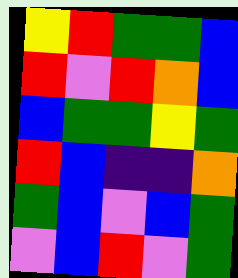[["yellow", "red", "green", "green", "blue"], ["red", "violet", "red", "orange", "blue"], ["blue", "green", "green", "yellow", "green"], ["red", "blue", "indigo", "indigo", "orange"], ["green", "blue", "violet", "blue", "green"], ["violet", "blue", "red", "violet", "green"]]